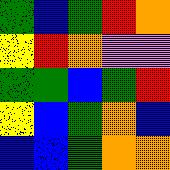[["green", "blue", "green", "red", "orange"], ["yellow", "red", "orange", "violet", "violet"], ["green", "green", "blue", "green", "red"], ["yellow", "blue", "green", "orange", "blue"], ["blue", "blue", "green", "orange", "orange"]]